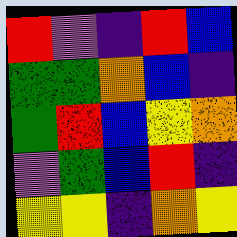[["red", "violet", "indigo", "red", "blue"], ["green", "green", "orange", "blue", "indigo"], ["green", "red", "blue", "yellow", "orange"], ["violet", "green", "blue", "red", "indigo"], ["yellow", "yellow", "indigo", "orange", "yellow"]]